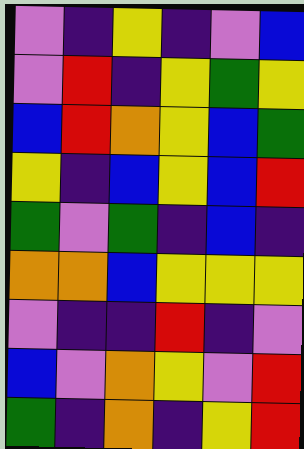[["violet", "indigo", "yellow", "indigo", "violet", "blue"], ["violet", "red", "indigo", "yellow", "green", "yellow"], ["blue", "red", "orange", "yellow", "blue", "green"], ["yellow", "indigo", "blue", "yellow", "blue", "red"], ["green", "violet", "green", "indigo", "blue", "indigo"], ["orange", "orange", "blue", "yellow", "yellow", "yellow"], ["violet", "indigo", "indigo", "red", "indigo", "violet"], ["blue", "violet", "orange", "yellow", "violet", "red"], ["green", "indigo", "orange", "indigo", "yellow", "red"]]